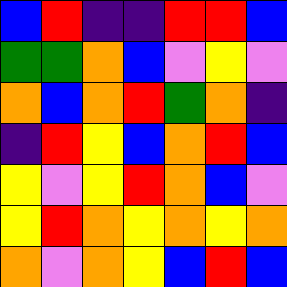[["blue", "red", "indigo", "indigo", "red", "red", "blue"], ["green", "green", "orange", "blue", "violet", "yellow", "violet"], ["orange", "blue", "orange", "red", "green", "orange", "indigo"], ["indigo", "red", "yellow", "blue", "orange", "red", "blue"], ["yellow", "violet", "yellow", "red", "orange", "blue", "violet"], ["yellow", "red", "orange", "yellow", "orange", "yellow", "orange"], ["orange", "violet", "orange", "yellow", "blue", "red", "blue"]]